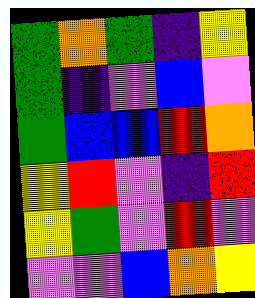[["green", "orange", "green", "indigo", "yellow"], ["green", "indigo", "violet", "blue", "violet"], ["green", "blue", "blue", "red", "orange"], ["yellow", "red", "violet", "indigo", "red"], ["yellow", "green", "violet", "red", "violet"], ["violet", "violet", "blue", "orange", "yellow"]]